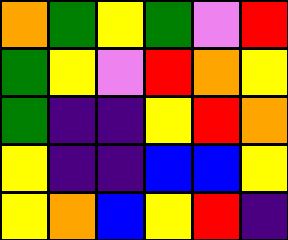[["orange", "green", "yellow", "green", "violet", "red"], ["green", "yellow", "violet", "red", "orange", "yellow"], ["green", "indigo", "indigo", "yellow", "red", "orange"], ["yellow", "indigo", "indigo", "blue", "blue", "yellow"], ["yellow", "orange", "blue", "yellow", "red", "indigo"]]